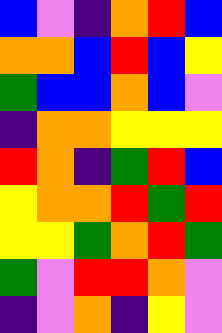[["blue", "violet", "indigo", "orange", "red", "blue"], ["orange", "orange", "blue", "red", "blue", "yellow"], ["green", "blue", "blue", "orange", "blue", "violet"], ["indigo", "orange", "orange", "yellow", "yellow", "yellow"], ["red", "orange", "indigo", "green", "red", "blue"], ["yellow", "orange", "orange", "red", "green", "red"], ["yellow", "yellow", "green", "orange", "red", "green"], ["green", "violet", "red", "red", "orange", "violet"], ["indigo", "violet", "orange", "indigo", "yellow", "violet"]]